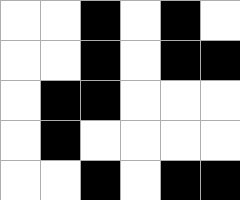[["white", "white", "black", "white", "black", "white"], ["white", "white", "black", "white", "black", "black"], ["white", "black", "black", "white", "white", "white"], ["white", "black", "white", "white", "white", "white"], ["white", "white", "black", "white", "black", "black"]]